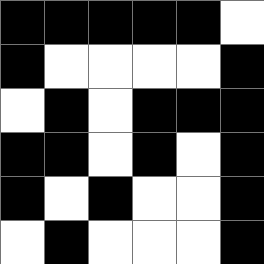[["black", "black", "black", "black", "black", "white"], ["black", "white", "white", "white", "white", "black"], ["white", "black", "white", "black", "black", "black"], ["black", "black", "white", "black", "white", "black"], ["black", "white", "black", "white", "white", "black"], ["white", "black", "white", "white", "white", "black"]]